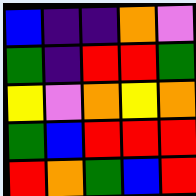[["blue", "indigo", "indigo", "orange", "violet"], ["green", "indigo", "red", "red", "green"], ["yellow", "violet", "orange", "yellow", "orange"], ["green", "blue", "red", "red", "red"], ["red", "orange", "green", "blue", "red"]]